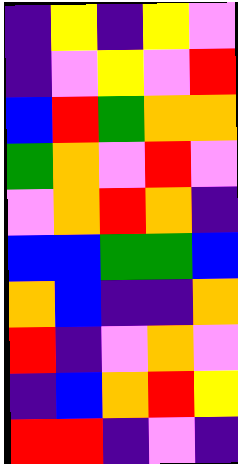[["indigo", "yellow", "indigo", "yellow", "violet"], ["indigo", "violet", "yellow", "violet", "red"], ["blue", "red", "green", "orange", "orange"], ["green", "orange", "violet", "red", "violet"], ["violet", "orange", "red", "orange", "indigo"], ["blue", "blue", "green", "green", "blue"], ["orange", "blue", "indigo", "indigo", "orange"], ["red", "indigo", "violet", "orange", "violet"], ["indigo", "blue", "orange", "red", "yellow"], ["red", "red", "indigo", "violet", "indigo"]]